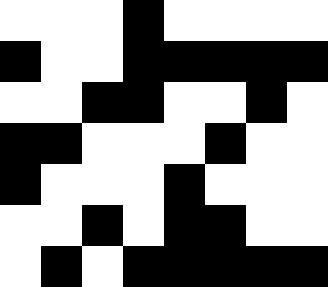[["white", "white", "white", "black", "white", "white", "white", "white"], ["black", "white", "white", "black", "black", "black", "black", "black"], ["white", "white", "black", "black", "white", "white", "black", "white"], ["black", "black", "white", "white", "white", "black", "white", "white"], ["black", "white", "white", "white", "black", "white", "white", "white"], ["white", "white", "black", "white", "black", "black", "white", "white"], ["white", "black", "white", "black", "black", "black", "black", "black"]]